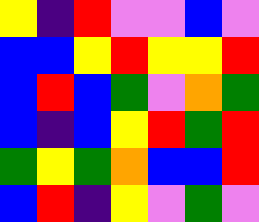[["yellow", "indigo", "red", "violet", "violet", "blue", "violet"], ["blue", "blue", "yellow", "red", "yellow", "yellow", "red"], ["blue", "red", "blue", "green", "violet", "orange", "green"], ["blue", "indigo", "blue", "yellow", "red", "green", "red"], ["green", "yellow", "green", "orange", "blue", "blue", "red"], ["blue", "red", "indigo", "yellow", "violet", "green", "violet"]]